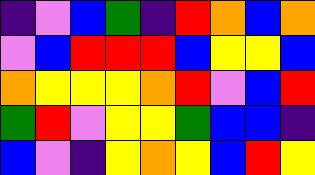[["indigo", "violet", "blue", "green", "indigo", "red", "orange", "blue", "orange"], ["violet", "blue", "red", "red", "red", "blue", "yellow", "yellow", "blue"], ["orange", "yellow", "yellow", "yellow", "orange", "red", "violet", "blue", "red"], ["green", "red", "violet", "yellow", "yellow", "green", "blue", "blue", "indigo"], ["blue", "violet", "indigo", "yellow", "orange", "yellow", "blue", "red", "yellow"]]